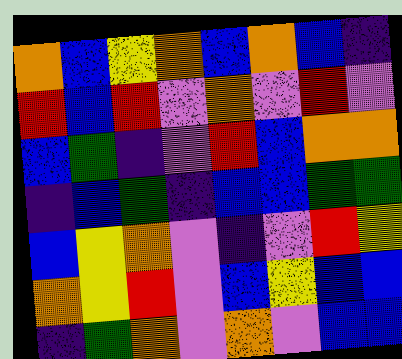[["orange", "blue", "yellow", "orange", "blue", "orange", "blue", "indigo"], ["red", "blue", "red", "violet", "orange", "violet", "red", "violet"], ["blue", "green", "indigo", "violet", "red", "blue", "orange", "orange"], ["indigo", "blue", "green", "indigo", "blue", "blue", "green", "green"], ["blue", "yellow", "orange", "violet", "indigo", "violet", "red", "yellow"], ["orange", "yellow", "red", "violet", "blue", "yellow", "blue", "blue"], ["indigo", "green", "orange", "violet", "orange", "violet", "blue", "blue"]]